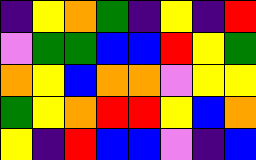[["indigo", "yellow", "orange", "green", "indigo", "yellow", "indigo", "red"], ["violet", "green", "green", "blue", "blue", "red", "yellow", "green"], ["orange", "yellow", "blue", "orange", "orange", "violet", "yellow", "yellow"], ["green", "yellow", "orange", "red", "red", "yellow", "blue", "orange"], ["yellow", "indigo", "red", "blue", "blue", "violet", "indigo", "blue"]]